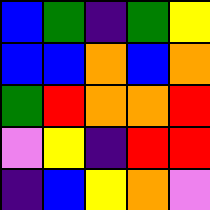[["blue", "green", "indigo", "green", "yellow"], ["blue", "blue", "orange", "blue", "orange"], ["green", "red", "orange", "orange", "red"], ["violet", "yellow", "indigo", "red", "red"], ["indigo", "blue", "yellow", "orange", "violet"]]